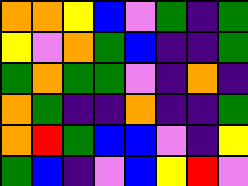[["orange", "orange", "yellow", "blue", "violet", "green", "indigo", "green"], ["yellow", "violet", "orange", "green", "blue", "indigo", "indigo", "green"], ["green", "orange", "green", "green", "violet", "indigo", "orange", "indigo"], ["orange", "green", "indigo", "indigo", "orange", "indigo", "indigo", "green"], ["orange", "red", "green", "blue", "blue", "violet", "indigo", "yellow"], ["green", "blue", "indigo", "violet", "blue", "yellow", "red", "violet"]]